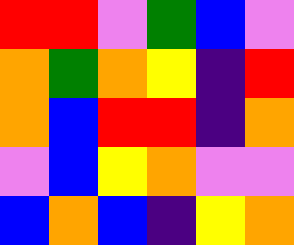[["red", "red", "violet", "green", "blue", "violet"], ["orange", "green", "orange", "yellow", "indigo", "red"], ["orange", "blue", "red", "red", "indigo", "orange"], ["violet", "blue", "yellow", "orange", "violet", "violet"], ["blue", "orange", "blue", "indigo", "yellow", "orange"]]